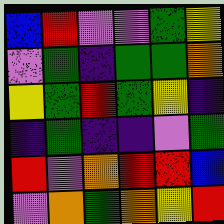[["blue", "red", "violet", "violet", "green", "yellow"], ["violet", "green", "indigo", "green", "green", "orange"], ["yellow", "green", "red", "green", "yellow", "indigo"], ["indigo", "green", "indigo", "indigo", "violet", "green"], ["red", "violet", "orange", "red", "red", "blue"], ["violet", "orange", "green", "orange", "yellow", "red"]]